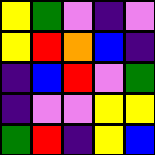[["yellow", "green", "violet", "indigo", "violet"], ["yellow", "red", "orange", "blue", "indigo"], ["indigo", "blue", "red", "violet", "green"], ["indigo", "violet", "violet", "yellow", "yellow"], ["green", "red", "indigo", "yellow", "blue"]]